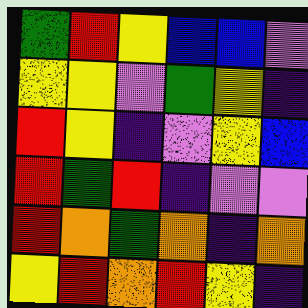[["green", "red", "yellow", "blue", "blue", "violet"], ["yellow", "yellow", "violet", "green", "yellow", "indigo"], ["red", "yellow", "indigo", "violet", "yellow", "blue"], ["red", "green", "red", "indigo", "violet", "violet"], ["red", "orange", "green", "orange", "indigo", "orange"], ["yellow", "red", "orange", "red", "yellow", "indigo"]]